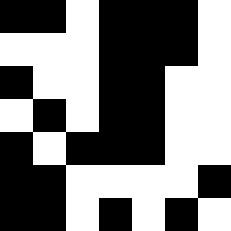[["black", "black", "white", "black", "black", "black", "white"], ["white", "white", "white", "black", "black", "black", "white"], ["black", "white", "white", "black", "black", "white", "white"], ["white", "black", "white", "black", "black", "white", "white"], ["black", "white", "black", "black", "black", "white", "white"], ["black", "black", "white", "white", "white", "white", "black"], ["black", "black", "white", "black", "white", "black", "white"]]